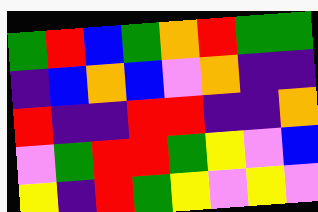[["green", "red", "blue", "green", "orange", "red", "green", "green"], ["indigo", "blue", "orange", "blue", "violet", "orange", "indigo", "indigo"], ["red", "indigo", "indigo", "red", "red", "indigo", "indigo", "orange"], ["violet", "green", "red", "red", "green", "yellow", "violet", "blue"], ["yellow", "indigo", "red", "green", "yellow", "violet", "yellow", "violet"]]